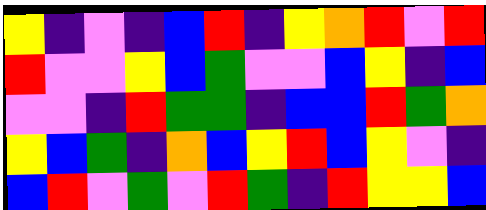[["yellow", "indigo", "violet", "indigo", "blue", "red", "indigo", "yellow", "orange", "red", "violet", "red"], ["red", "violet", "violet", "yellow", "blue", "green", "violet", "violet", "blue", "yellow", "indigo", "blue"], ["violet", "violet", "indigo", "red", "green", "green", "indigo", "blue", "blue", "red", "green", "orange"], ["yellow", "blue", "green", "indigo", "orange", "blue", "yellow", "red", "blue", "yellow", "violet", "indigo"], ["blue", "red", "violet", "green", "violet", "red", "green", "indigo", "red", "yellow", "yellow", "blue"]]